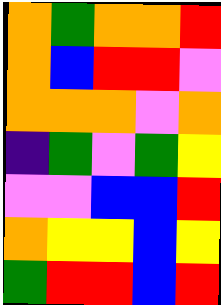[["orange", "green", "orange", "orange", "red"], ["orange", "blue", "red", "red", "violet"], ["orange", "orange", "orange", "violet", "orange"], ["indigo", "green", "violet", "green", "yellow"], ["violet", "violet", "blue", "blue", "red"], ["orange", "yellow", "yellow", "blue", "yellow"], ["green", "red", "red", "blue", "red"]]